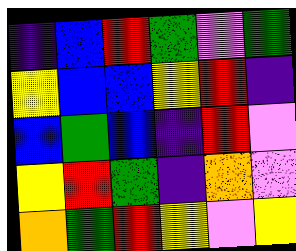[["indigo", "blue", "red", "green", "violet", "green"], ["yellow", "blue", "blue", "yellow", "red", "indigo"], ["blue", "green", "blue", "indigo", "red", "violet"], ["yellow", "red", "green", "indigo", "orange", "violet"], ["orange", "green", "red", "yellow", "violet", "yellow"]]